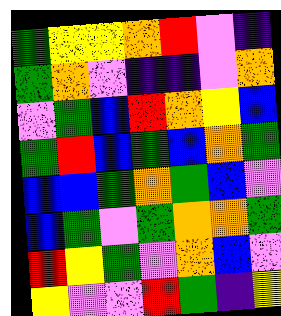[["green", "yellow", "yellow", "orange", "red", "violet", "indigo"], ["green", "orange", "violet", "indigo", "indigo", "violet", "orange"], ["violet", "green", "blue", "red", "orange", "yellow", "blue"], ["green", "red", "blue", "green", "blue", "orange", "green"], ["blue", "blue", "green", "orange", "green", "blue", "violet"], ["blue", "green", "violet", "green", "orange", "orange", "green"], ["red", "yellow", "green", "violet", "orange", "blue", "violet"], ["yellow", "violet", "violet", "red", "green", "indigo", "yellow"]]